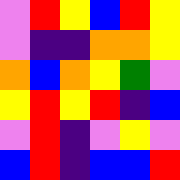[["violet", "red", "yellow", "blue", "red", "yellow"], ["violet", "indigo", "indigo", "orange", "orange", "yellow"], ["orange", "blue", "orange", "yellow", "green", "violet"], ["yellow", "red", "yellow", "red", "indigo", "blue"], ["violet", "red", "indigo", "violet", "yellow", "violet"], ["blue", "red", "indigo", "blue", "blue", "red"]]